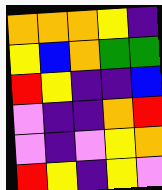[["orange", "orange", "orange", "yellow", "indigo"], ["yellow", "blue", "orange", "green", "green"], ["red", "yellow", "indigo", "indigo", "blue"], ["violet", "indigo", "indigo", "orange", "red"], ["violet", "indigo", "violet", "yellow", "orange"], ["red", "yellow", "indigo", "yellow", "violet"]]